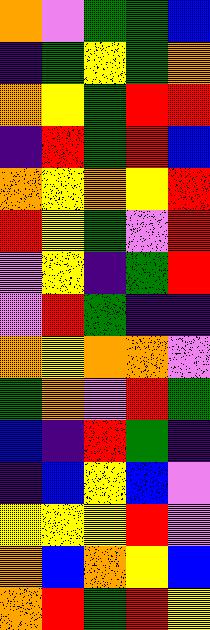[["orange", "violet", "green", "green", "blue"], ["indigo", "green", "yellow", "green", "orange"], ["orange", "yellow", "green", "red", "red"], ["indigo", "red", "green", "red", "blue"], ["orange", "yellow", "orange", "yellow", "red"], ["red", "yellow", "green", "violet", "red"], ["violet", "yellow", "indigo", "green", "red"], ["violet", "red", "green", "indigo", "indigo"], ["orange", "yellow", "orange", "orange", "violet"], ["green", "orange", "violet", "red", "green"], ["blue", "indigo", "red", "green", "indigo"], ["indigo", "blue", "yellow", "blue", "violet"], ["yellow", "yellow", "yellow", "red", "violet"], ["orange", "blue", "orange", "yellow", "blue"], ["orange", "red", "green", "red", "yellow"]]